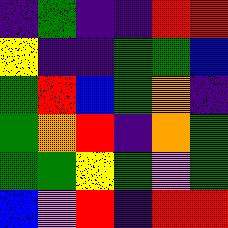[["indigo", "green", "indigo", "indigo", "red", "red"], ["yellow", "indigo", "indigo", "green", "green", "blue"], ["green", "red", "blue", "green", "orange", "indigo"], ["green", "orange", "red", "indigo", "orange", "green"], ["green", "green", "yellow", "green", "violet", "green"], ["blue", "violet", "red", "indigo", "red", "red"]]